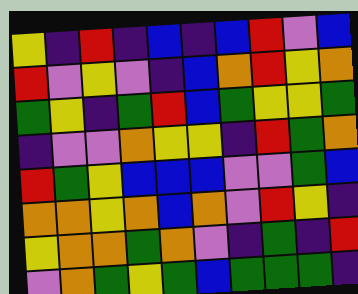[["yellow", "indigo", "red", "indigo", "blue", "indigo", "blue", "red", "violet", "blue"], ["red", "violet", "yellow", "violet", "indigo", "blue", "orange", "red", "yellow", "orange"], ["green", "yellow", "indigo", "green", "red", "blue", "green", "yellow", "yellow", "green"], ["indigo", "violet", "violet", "orange", "yellow", "yellow", "indigo", "red", "green", "orange"], ["red", "green", "yellow", "blue", "blue", "blue", "violet", "violet", "green", "blue"], ["orange", "orange", "yellow", "orange", "blue", "orange", "violet", "red", "yellow", "indigo"], ["yellow", "orange", "orange", "green", "orange", "violet", "indigo", "green", "indigo", "red"], ["violet", "orange", "green", "yellow", "green", "blue", "green", "green", "green", "indigo"]]